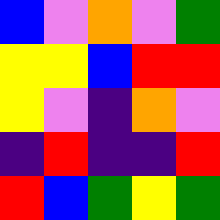[["blue", "violet", "orange", "violet", "green"], ["yellow", "yellow", "blue", "red", "red"], ["yellow", "violet", "indigo", "orange", "violet"], ["indigo", "red", "indigo", "indigo", "red"], ["red", "blue", "green", "yellow", "green"]]